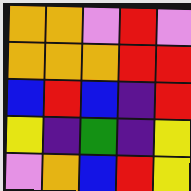[["orange", "orange", "violet", "red", "violet"], ["orange", "orange", "orange", "red", "red"], ["blue", "red", "blue", "indigo", "red"], ["yellow", "indigo", "green", "indigo", "yellow"], ["violet", "orange", "blue", "red", "yellow"]]